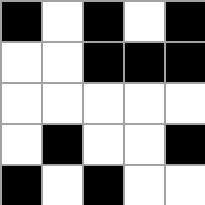[["black", "white", "black", "white", "black"], ["white", "white", "black", "black", "black"], ["white", "white", "white", "white", "white"], ["white", "black", "white", "white", "black"], ["black", "white", "black", "white", "white"]]